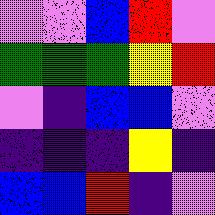[["violet", "violet", "blue", "red", "violet"], ["green", "green", "green", "yellow", "red"], ["violet", "indigo", "blue", "blue", "violet"], ["indigo", "indigo", "indigo", "yellow", "indigo"], ["blue", "blue", "red", "indigo", "violet"]]